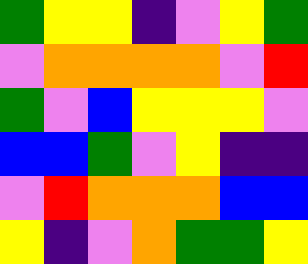[["green", "yellow", "yellow", "indigo", "violet", "yellow", "green"], ["violet", "orange", "orange", "orange", "orange", "violet", "red"], ["green", "violet", "blue", "yellow", "yellow", "yellow", "violet"], ["blue", "blue", "green", "violet", "yellow", "indigo", "indigo"], ["violet", "red", "orange", "orange", "orange", "blue", "blue"], ["yellow", "indigo", "violet", "orange", "green", "green", "yellow"]]